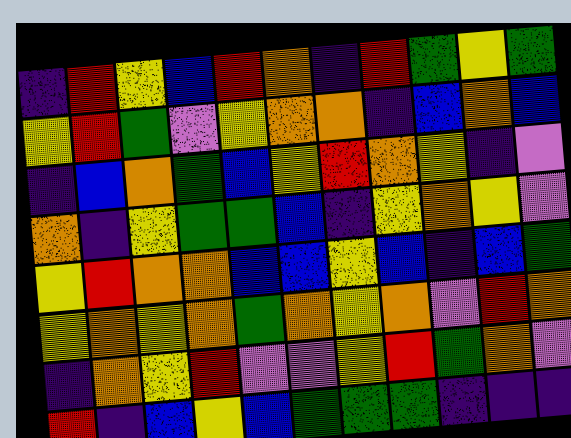[["indigo", "red", "yellow", "blue", "red", "orange", "indigo", "red", "green", "yellow", "green"], ["yellow", "red", "green", "violet", "yellow", "orange", "orange", "indigo", "blue", "orange", "blue"], ["indigo", "blue", "orange", "green", "blue", "yellow", "red", "orange", "yellow", "indigo", "violet"], ["orange", "indigo", "yellow", "green", "green", "blue", "indigo", "yellow", "orange", "yellow", "violet"], ["yellow", "red", "orange", "orange", "blue", "blue", "yellow", "blue", "indigo", "blue", "green"], ["yellow", "orange", "yellow", "orange", "green", "orange", "yellow", "orange", "violet", "red", "orange"], ["indigo", "orange", "yellow", "red", "violet", "violet", "yellow", "red", "green", "orange", "violet"], ["red", "indigo", "blue", "yellow", "blue", "green", "green", "green", "indigo", "indigo", "indigo"]]